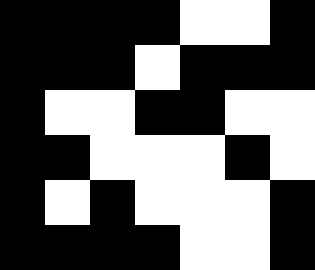[["black", "black", "black", "black", "white", "white", "black"], ["black", "black", "black", "white", "black", "black", "black"], ["black", "white", "white", "black", "black", "white", "white"], ["black", "black", "white", "white", "white", "black", "white"], ["black", "white", "black", "white", "white", "white", "black"], ["black", "black", "black", "black", "white", "white", "black"]]